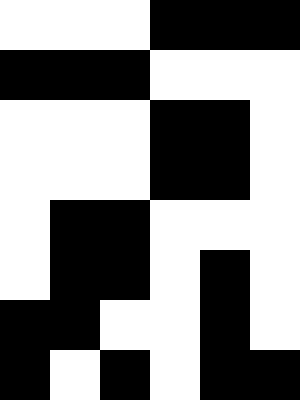[["white", "white", "white", "black", "black", "black"], ["black", "black", "black", "white", "white", "white"], ["white", "white", "white", "black", "black", "white"], ["white", "white", "white", "black", "black", "white"], ["white", "black", "black", "white", "white", "white"], ["white", "black", "black", "white", "black", "white"], ["black", "black", "white", "white", "black", "white"], ["black", "white", "black", "white", "black", "black"]]